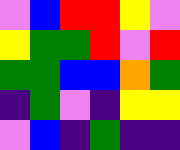[["violet", "blue", "red", "red", "yellow", "violet"], ["yellow", "green", "green", "red", "violet", "red"], ["green", "green", "blue", "blue", "orange", "green"], ["indigo", "green", "violet", "indigo", "yellow", "yellow"], ["violet", "blue", "indigo", "green", "indigo", "indigo"]]